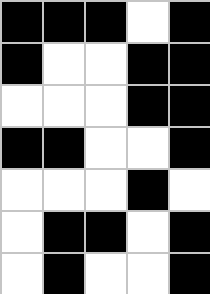[["black", "black", "black", "white", "black"], ["black", "white", "white", "black", "black"], ["white", "white", "white", "black", "black"], ["black", "black", "white", "white", "black"], ["white", "white", "white", "black", "white"], ["white", "black", "black", "white", "black"], ["white", "black", "white", "white", "black"]]